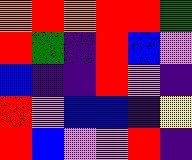[["orange", "red", "orange", "red", "red", "green"], ["red", "green", "indigo", "red", "blue", "violet"], ["blue", "indigo", "indigo", "red", "violet", "indigo"], ["red", "violet", "blue", "blue", "indigo", "yellow"], ["red", "blue", "violet", "violet", "red", "indigo"]]